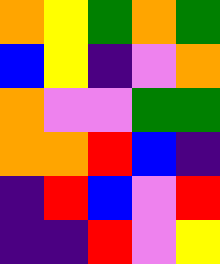[["orange", "yellow", "green", "orange", "green"], ["blue", "yellow", "indigo", "violet", "orange"], ["orange", "violet", "violet", "green", "green"], ["orange", "orange", "red", "blue", "indigo"], ["indigo", "red", "blue", "violet", "red"], ["indigo", "indigo", "red", "violet", "yellow"]]